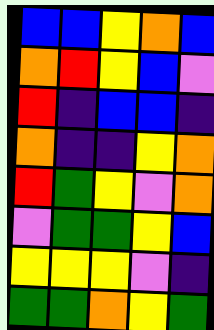[["blue", "blue", "yellow", "orange", "blue"], ["orange", "red", "yellow", "blue", "violet"], ["red", "indigo", "blue", "blue", "indigo"], ["orange", "indigo", "indigo", "yellow", "orange"], ["red", "green", "yellow", "violet", "orange"], ["violet", "green", "green", "yellow", "blue"], ["yellow", "yellow", "yellow", "violet", "indigo"], ["green", "green", "orange", "yellow", "green"]]